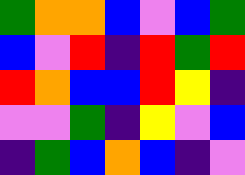[["green", "orange", "orange", "blue", "violet", "blue", "green"], ["blue", "violet", "red", "indigo", "red", "green", "red"], ["red", "orange", "blue", "blue", "red", "yellow", "indigo"], ["violet", "violet", "green", "indigo", "yellow", "violet", "blue"], ["indigo", "green", "blue", "orange", "blue", "indigo", "violet"]]